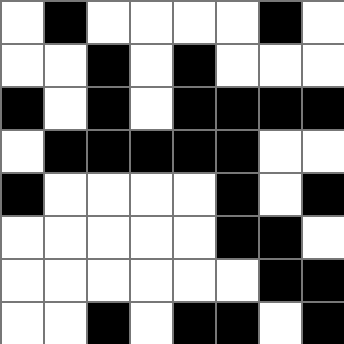[["white", "black", "white", "white", "white", "white", "black", "white"], ["white", "white", "black", "white", "black", "white", "white", "white"], ["black", "white", "black", "white", "black", "black", "black", "black"], ["white", "black", "black", "black", "black", "black", "white", "white"], ["black", "white", "white", "white", "white", "black", "white", "black"], ["white", "white", "white", "white", "white", "black", "black", "white"], ["white", "white", "white", "white", "white", "white", "black", "black"], ["white", "white", "black", "white", "black", "black", "white", "black"]]